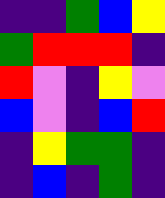[["indigo", "indigo", "green", "blue", "yellow"], ["green", "red", "red", "red", "indigo"], ["red", "violet", "indigo", "yellow", "violet"], ["blue", "violet", "indigo", "blue", "red"], ["indigo", "yellow", "green", "green", "indigo"], ["indigo", "blue", "indigo", "green", "indigo"]]